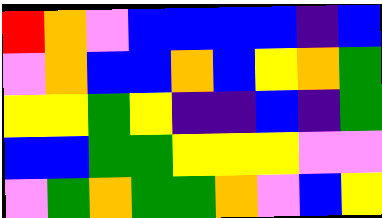[["red", "orange", "violet", "blue", "blue", "blue", "blue", "indigo", "blue"], ["violet", "orange", "blue", "blue", "orange", "blue", "yellow", "orange", "green"], ["yellow", "yellow", "green", "yellow", "indigo", "indigo", "blue", "indigo", "green"], ["blue", "blue", "green", "green", "yellow", "yellow", "yellow", "violet", "violet"], ["violet", "green", "orange", "green", "green", "orange", "violet", "blue", "yellow"]]